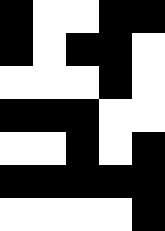[["black", "white", "white", "black", "black"], ["black", "white", "black", "black", "white"], ["white", "white", "white", "black", "white"], ["black", "black", "black", "white", "white"], ["white", "white", "black", "white", "black"], ["black", "black", "black", "black", "black"], ["white", "white", "white", "white", "black"]]